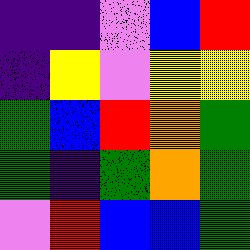[["indigo", "indigo", "violet", "blue", "red"], ["indigo", "yellow", "violet", "yellow", "yellow"], ["green", "blue", "red", "orange", "green"], ["green", "indigo", "green", "orange", "green"], ["violet", "red", "blue", "blue", "green"]]